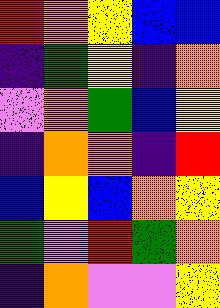[["red", "orange", "yellow", "blue", "blue"], ["indigo", "green", "yellow", "indigo", "orange"], ["violet", "orange", "green", "blue", "yellow"], ["indigo", "orange", "orange", "indigo", "red"], ["blue", "yellow", "blue", "orange", "yellow"], ["green", "violet", "red", "green", "orange"], ["indigo", "orange", "violet", "violet", "yellow"]]